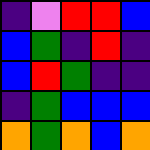[["indigo", "violet", "red", "red", "blue"], ["blue", "green", "indigo", "red", "indigo"], ["blue", "red", "green", "indigo", "indigo"], ["indigo", "green", "blue", "blue", "blue"], ["orange", "green", "orange", "blue", "orange"]]